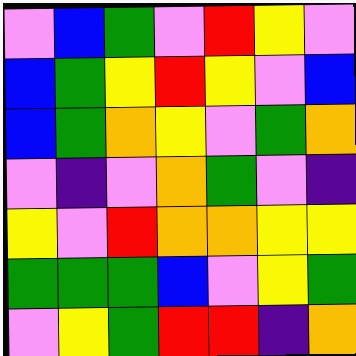[["violet", "blue", "green", "violet", "red", "yellow", "violet"], ["blue", "green", "yellow", "red", "yellow", "violet", "blue"], ["blue", "green", "orange", "yellow", "violet", "green", "orange"], ["violet", "indigo", "violet", "orange", "green", "violet", "indigo"], ["yellow", "violet", "red", "orange", "orange", "yellow", "yellow"], ["green", "green", "green", "blue", "violet", "yellow", "green"], ["violet", "yellow", "green", "red", "red", "indigo", "orange"]]